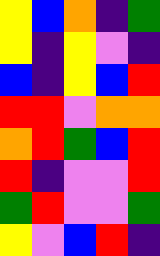[["yellow", "blue", "orange", "indigo", "green"], ["yellow", "indigo", "yellow", "violet", "indigo"], ["blue", "indigo", "yellow", "blue", "red"], ["red", "red", "violet", "orange", "orange"], ["orange", "red", "green", "blue", "red"], ["red", "indigo", "violet", "violet", "red"], ["green", "red", "violet", "violet", "green"], ["yellow", "violet", "blue", "red", "indigo"]]